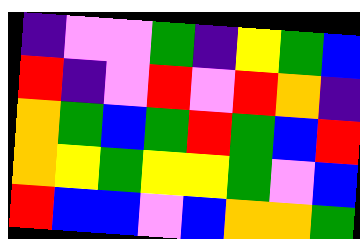[["indigo", "violet", "violet", "green", "indigo", "yellow", "green", "blue"], ["red", "indigo", "violet", "red", "violet", "red", "orange", "indigo"], ["orange", "green", "blue", "green", "red", "green", "blue", "red"], ["orange", "yellow", "green", "yellow", "yellow", "green", "violet", "blue"], ["red", "blue", "blue", "violet", "blue", "orange", "orange", "green"]]